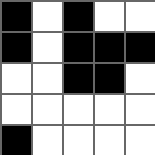[["black", "white", "black", "white", "white"], ["black", "white", "black", "black", "black"], ["white", "white", "black", "black", "white"], ["white", "white", "white", "white", "white"], ["black", "white", "white", "white", "white"]]